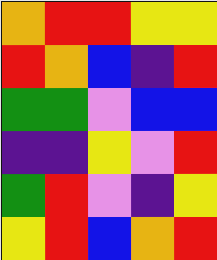[["orange", "red", "red", "yellow", "yellow"], ["red", "orange", "blue", "indigo", "red"], ["green", "green", "violet", "blue", "blue"], ["indigo", "indigo", "yellow", "violet", "red"], ["green", "red", "violet", "indigo", "yellow"], ["yellow", "red", "blue", "orange", "red"]]